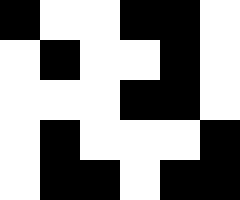[["black", "white", "white", "black", "black", "white"], ["white", "black", "white", "white", "black", "white"], ["white", "white", "white", "black", "black", "white"], ["white", "black", "white", "white", "white", "black"], ["white", "black", "black", "white", "black", "black"]]